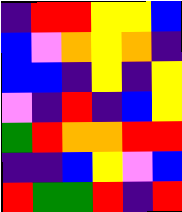[["indigo", "red", "red", "yellow", "yellow", "blue"], ["blue", "violet", "orange", "yellow", "orange", "indigo"], ["blue", "blue", "indigo", "yellow", "indigo", "yellow"], ["violet", "indigo", "red", "indigo", "blue", "yellow"], ["green", "red", "orange", "orange", "red", "red"], ["indigo", "indigo", "blue", "yellow", "violet", "blue"], ["red", "green", "green", "red", "indigo", "red"]]